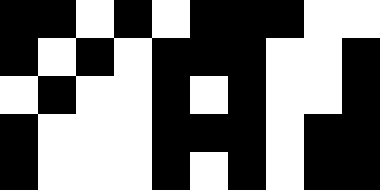[["black", "black", "white", "black", "white", "black", "black", "black", "white", "white"], ["black", "white", "black", "white", "black", "black", "black", "white", "white", "black"], ["white", "black", "white", "white", "black", "white", "black", "white", "white", "black"], ["black", "white", "white", "white", "black", "black", "black", "white", "black", "black"], ["black", "white", "white", "white", "black", "white", "black", "white", "black", "black"]]